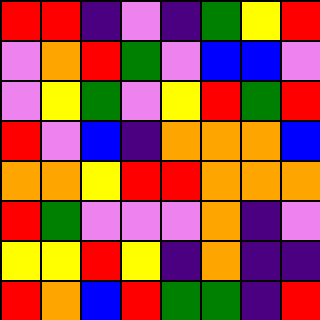[["red", "red", "indigo", "violet", "indigo", "green", "yellow", "red"], ["violet", "orange", "red", "green", "violet", "blue", "blue", "violet"], ["violet", "yellow", "green", "violet", "yellow", "red", "green", "red"], ["red", "violet", "blue", "indigo", "orange", "orange", "orange", "blue"], ["orange", "orange", "yellow", "red", "red", "orange", "orange", "orange"], ["red", "green", "violet", "violet", "violet", "orange", "indigo", "violet"], ["yellow", "yellow", "red", "yellow", "indigo", "orange", "indigo", "indigo"], ["red", "orange", "blue", "red", "green", "green", "indigo", "red"]]